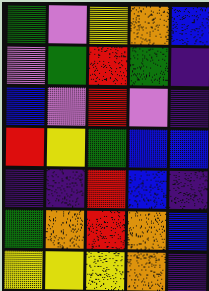[["green", "violet", "yellow", "orange", "blue"], ["violet", "green", "red", "green", "indigo"], ["blue", "violet", "red", "violet", "indigo"], ["red", "yellow", "green", "blue", "blue"], ["indigo", "indigo", "red", "blue", "indigo"], ["green", "orange", "red", "orange", "blue"], ["yellow", "yellow", "yellow", "orange", "indigo"]]